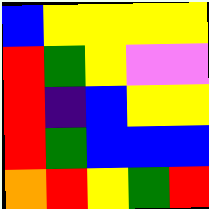[["blue", "yellow", "yellow", "yellow", "yellow"], ["red", "green", "yellow", "violet", "violet"], ["red", "indigo", "blue", "yellow", "yellow"], ["red", "green", "blue", "blue", "blue"], ["orange", "red", "yellow", "green", "red"]]